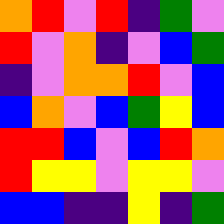[["orange", "red", "violet", "red", "indigo", "green", "violet"], ["red", "violet", "orange", "indigo", "violet", "blue", "green"], ["indigo", "violet", "orange", "orange", "red", "violet", "blue"], ["blue", "orange", "violet", "blue", "green", "yellow", "blue"], ["red", "red", "blue", "violet", "blue", "red", "orange"], ["red", "yellow", "yellow", "violet", "yellow", "yellow", "violet"], ["blue", "blue", "indigo", "indigo", "yellow", "indigo", "green"]]